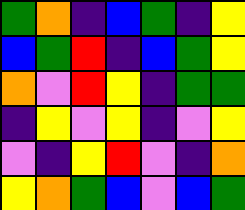[["green", "orange", "indigo", "blue", "green", "indigo", "yellow"], ["blue", "green", "red", "indigo", "blue", "green", "yellow"], ["orange", "violet", "red", "yellow", "indigo", "green", "green"], ["indigo", "yellow", "violet", "yellow", "indigo", "violet", "yellow"], ["violet", "indigo", "yellow", "red", "violet", "indigo", "orange"], ["yellow", "orange", "green", "blue", "violet", "blue", "green"]]